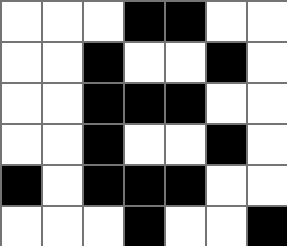[["white", "white", "white", "black", "black", "white", "white"], ["white", "white", "black", "white", "white", "black", "white"], ["white", "white", "black", "black", "black", "white", "white"], ["white", "white", "black", "white", "white", "black", "white"], ["black", "white", "black", "black", "black", "white", "white"], ["white", "white", "white", "black", "white", "white", "black"]]